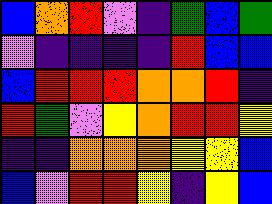[["blue", "orange", "red", "violet", "indigo", "green", "blue", "green"], ["violet", "indigo", "indigo", "indigo", "indigo", "red", "blue", "blue"], ["blue", "red", "red", "red", "orange", "orange", "red", "indigo"], ["red", "green", "violet", "yellow", "orange", "red", "red", "yellow"], ["indigo", "indigo", "orange", "orange", "orange", "yellow", "yellow", "blue"], ["blue", "violet", "red", "red", "yellow", "indigo", "yellow", "blue"]]